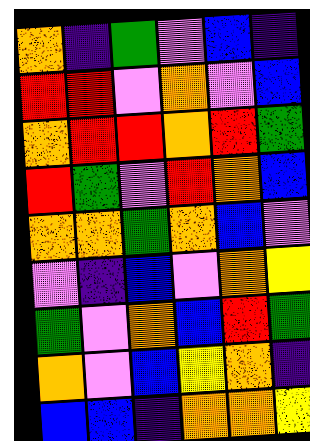[["orange", "indigo", "green", "violet", "blue", "indigo"], ["red", "red", "violet", "orange", "violet", "blue"], ["orange", "red", "red", "orange", "red", "green"], ["red", "green", "violet", "red", "orange", "blue"], ["orange", "orange", "green", "orange", "blue", "violet"], ["violet", "indigo", "blue", "violet", "orange", "yellow"], ["green", "violet", "orange", "blue", "red", "green"], ["orange", "violet", "blue", "yellow", "orange", "indigo"], ["blue", "blue", "indigo", "orange", "orange", "yellow"]]